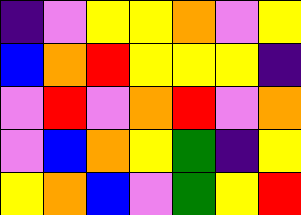[["indigo", "violet", "yellow", "yellow", "orange", "violet", "yellow"], ["blue", "orange", "red", "yellow", "yellow", "yellow", "indigo"], ["violet", "red", "violet", "orange", "red", "violet", "orange"], ["violet", "blue", "orange", "yellow", "green", "indigo", "yellow"], ["yellow", "orange", "blue", "violet", "green", "yellow", "red"]]